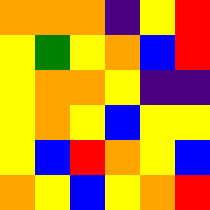[["orange", "orange", "orange", "indigo", "yellow", "red"], ["yellow", "green", "yellow", "orange", "blue", "red"], ["yellow", "orange", "orange", "yellow", "indigo", "indigo"], ["yellow", "orange", "yellow", "blue", "yellow", "yellow"], ["yellow", "blue", "red", "orange", "yellow", "blue"], ["orange", "yellow", "blue", "yellow", "orange", "red"]]